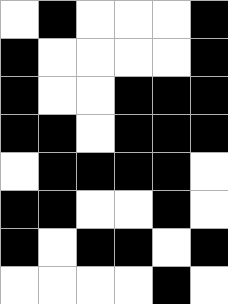[["white", "black", "white", "white", "white", "black"], ["black", "white", "white", "white", "white", "black"], ["black", "white", "white", "black", "black", "black"], ["black", "black", "white", "black", "black", "black"], ["white", "black", "black", "black", "black", "white"], ["black", "black", "white", "white", "black", "white"], ["black", "white", "black", "black", "white", "black"], ["white", "white", "white", "white", "black", "white"]]